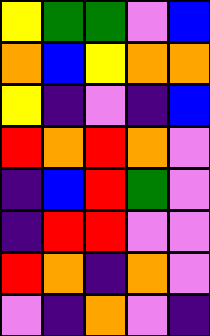[["yellow", "green", "green", "violet", "blue"], ["orange", "blue", "yellow", "orange", "orange"], ["yellow", "indigo", "violet", "indigo", "blue"], ["red", "orange", "red", "orange", "violet"], ["indigo", "blue", "red", "green", "violet"], ["indigo", "red", "red", "violet", "violet"], ["red", "orange", "indigo", "orange", "violet"], ["violet", "indigo", "orange", "violet", "indigo"]]